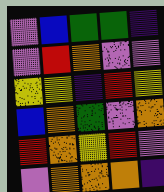[["violet", "blue", "green", "green", "indigo"], ["violet", "red", "orange", "violet", "violet"], ["yellow", "yellow", "indigo", "red", "yellow"], ["blue", "orange", "green", "violet", "orange"], ["red", "orange", "yellow", "red", "violet"], ["violet", "orange", "orange", "orange", "indigo"]]